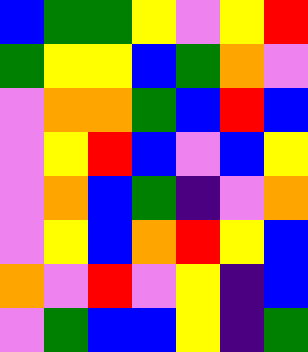[["blue", "green", "green", "yellow", "violet", "yellow", "red"], ["green", "yellow", "yellow", "blue", "green", "orange", "violet"], ["violet", "orange", "orange", "green", "blue", "red", "blue"], ["violet", "yellow", "red", "blue", "violet", "blue", "yellow"], ["violet", "orange", "blue", "green", "indigo", "violet", "orange"], ["violet", "yellow", "blue", "orange", "red", "yellow", "blue"], ["orange", "violet", "red", "violet", "yellow", "indigo", "blue"], ["violet", "green", "blue", "blue", "yellow", "indigo", "green"]]